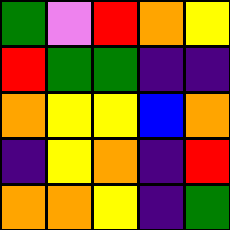[["green", "violet", "red", "orange", "yellow"], ["red", "green", "green", "indigo", "indigo"], ["orange", "yellow", "yellow", "blue", "orange"], ["indigo", "yellow", "orange", "indigo", "red"], ["orange", "orange", "yellow", "indigo", "green"]]